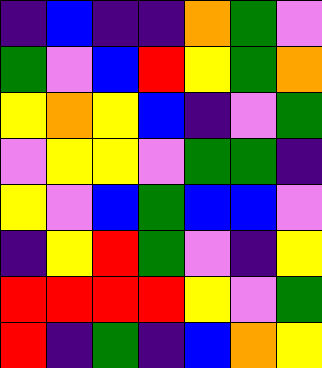[["indigo", "blue", "indigo", "indigo", "orange", "green", "violet"], ["green", "violet", "blue", "red", "yellow", "green", "orange"], ["yellow", "orange", "yellow", "blue", "indigo", "violet", "green"], ["violet", "yellow", "yellow", "violet", "green", "green", "indigo"], ["yellow", "violet", "blue", "green", "blue", "blue", "violet"], ["indigo", "yellow", "red", "green", "violet", "indigo", "yellow"], ["red", "red", "red", "red", "yellow", "violet", "green"], ["red", "indigo", "green", "indigo", "blue", "orange", "yellow"]]